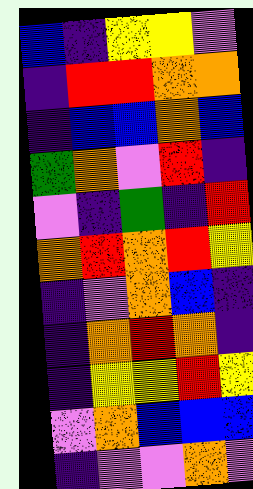[["blue", "indigo", "yellow", "yellow", "violet"], ["indigo", "red", "red", "orange", "orange"], ["indigo", "blue", "blue", "orange", "blue"], ["green", "orange", "violet", "red", "indigo"], ["violet", "indigo", "green", "indigo", "red"], ["orange", "red", "orange", "red", "yellow"], ["indigo", "violet", "orange", "blue", "indigo"], ["indigo", "orange", "red", "orange", "indigo"], ["indigo", "yellow", "yellow", "red", "yellow"], ["violet", "orange", "blue", "blue", "blue"], ["indigo", "violet", "violet", "orange", "violet"]]